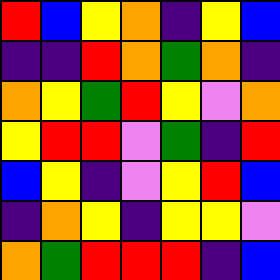[["red", "blue", "yellow", "orange", "indigo", "yellow", "blue"], ["indigo", "indigo", "red", "orange", "green", "orange", "indigo"], ["orange", "yellow", "green", "red", "yellow", "violet", "orange"], ["yellow", "red", "red", "violet", "green", "indigo", "red"], ["blue", "yellow", "indigo", "violet", "yellow", "red", "blue"], ["indigo", "orange", "yellow", "indigo", "yellow", "yellow", "violet"], ["orange", "green", "red", "red", "red", "indigo", "blue"]]